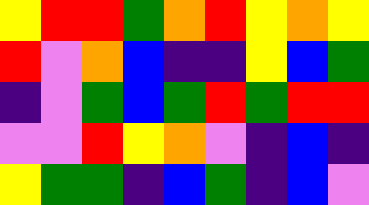[["yellow", "red", "red", "green", "orange", "red", "yellow", "orange", "yellow"], ["red", "violet", "orange", "blue", "indigo", "indigo", "yellow", "blue", "green"], ["indigo", "violet", "green", "blue", "green", "red", "green", "red", "red"], ["violet", "violet", "red", "yellow", "orange", "violet", "indigo", "blue", "indigo"], ["yellow", "green", "green", "indigo", "blue", "green", "indigo", "blue", "violet"]]